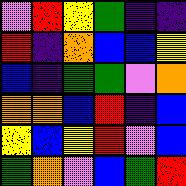[["violet", "red", "yellow", "green", "indigo", "indigo"], ["red", "indigo", "orange", "blue", "blue", "yellow"], ["blue", "indigo", "green", "green", "violet", "orange"], ["orange", "orange", "blue", "red", "indigo", "blue"], ["yellow", "blue", "yellow", "red", "violet", "blue"], ["green", "orange", "violet", "blue", "green", "red"]]